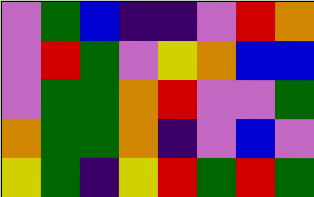[["violet", "green", "blue", "indigo", "indigo", "violet", "red", "orange"], ["violet", "red", "green", "violet", "yellow", "orange", "blue", "blue"], ["violet", "green", "green", "orange", "red", "violet", "violet", "green"], ["orange", "green", "green", "orange", "indigo", "violet", "blue", "violet"], ["yellow", "green", "indigo", "yellow", "red", "green", "red", "green"]]